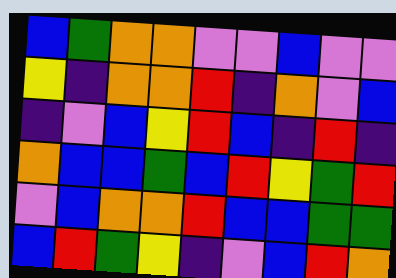[["blue", "green", "orange", "orange", "violet", "violet", "blue", "violet", "violet"], ["yellow", "indigo", "orange", "orange", "red", "indigo", "orange", "violet", "blue"], ["indigo", "violet", "blue", "yellow", "red", "blue", "indigo", "red", "indigo"], ["orange", "blue", "blue", "green", "blue", "red", "yellow", "green", "red"], ["violet", "blue", "orange", "orange", "red", "blue", "blue", "green", "green"], ["blue", "red", "green", "yellow", "indigo", "violet", "blue", "red", "orange"]]